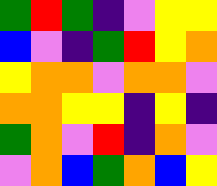[["green", "red", "green", "indigo", "violet", "yellow", "yellow"], ["blue", "violet", "indigo", "green", "red", "yellow", "orange"], ["yellow", "orange", "orange", "violet", "orange", "orange", "violet"], ["orange", "orange", "yellow", "yellow", "indigo", "yellow", "indigo"], ["green", "orange", "violet", "red", "indigo", "orange", "violet"], ["violet", "orange", "blue", "green", "orange", "blue", "yellow"]]